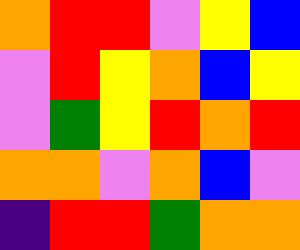[["orange", "red", "red", "violet", "yellow", "blue"], ["violet", "red", "yellow", "orange", "blue", "yellow"], ["violet", "green", "yellow", "red", "orange", "red"], ["orange", "orange", "violet", "orange", "blue", "violet"], ["indigo", "red", "red", "green", "orange", "orange"]]